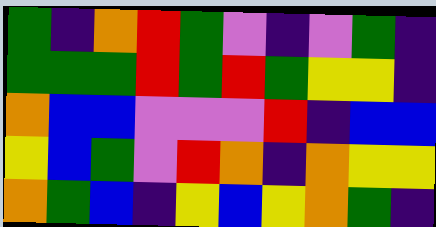[["green", "indigo", "orange", "red", "green", "violet", "indigo", "violet", "green", "indigo"], ["green", "green", "green", "red", "green", "red", "green", "yellow", "yellow", "indigo"], ["orange", "blue", "blue", "violet", "violet", "violet", "red", "indigo", "blue", "blue"], ["yellow", "blue", "green", "violet", "red", "orange", "indigo", "orange", "yellow", "yellow"], ["orange", "green", "blue", "indigo", "yellow", "blue", "yellow", "orange", "green", "indigo"]]